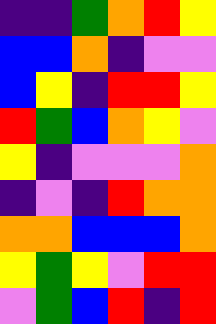[["indigo", "indigo", "green", "orange", "red", "yellow"], ["blue", "blue", "orange", "indigo", "violet", "violet"], ["blue", "yellow", "indigo", "red", "red", "yellow"], ["red", "green", "blue", "orange", "yellow", "violet"], ["yellow", "indigo", "violet", "violet", "violet", "orange"], ["indigo", "violet", "indigo", "red", "orange", "orange"], ["orange", "orange", "blue", "blue", "blue", "orange"], ["yellow", "green", "yellow", "violet", "red", "red"], ["violet", "green", "blue", "red", "indigo", "red"]]